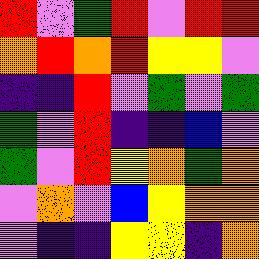[["red", "violet", "green", "red", "violet", "red", "red"], ["orange", "red", "orange", "red", "yellow", "yellow", "violet"], ["indigo", "indigo", "red", "violet", "green", "violet", "green"], ["green", "violet", "red", "indigo", "indigo", "blue", "violet"], ["green", "violet", "red", "yellow", "orange", "green", "orange"], ["violet", "orange", "violet", "blue", "yellow", "orange", "orange"], ["violet", "indigo", "indigo", "yellow", "yellow", "indigo", "orange"]]